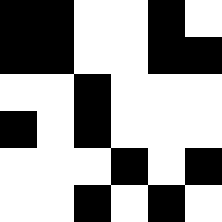[["black", "black", "white", "white", "black", "white"], ["black", "black", "white", "white", "black", "black"], ["white", "white", "black", "white", "white", "white"], ["black", "white", "black", "white", "white", "white"], ["white", "white", "white", "black", "white", "black"], ["white", "white", "black", "white", "black", "white"]]